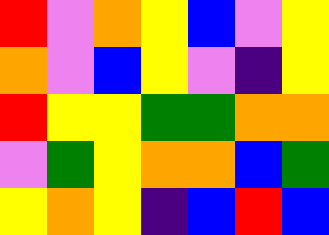[["red", "violet", "orange", "yellow", "blue", "violet", "yellow"], ["orange", "violet", "blue", "yellow", "violet", "indigo", "yellow"], ["red", "yellow", "yellow", "green", "green", "orange", "orange"], ["violet", "green", "yellow", "orange", "orange", "blue", "green"], ["yellow", "orange", "yellow", "indigo", "blue", "red", "blue"]]